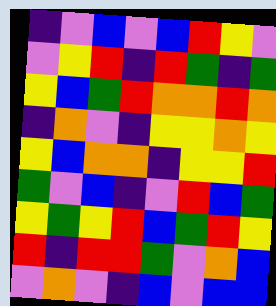[["indigo", "violet", "blue", "violet", "blue", "red", "yellow", "violet"], ["violet", "yellow", "red", "indigo", "red", "green", "indigo", "green"], ["yellow", "blue", "green", "red", "orange", "orange", "red", "orange"], ["indigo", "orange", "violet", "indigo", "yellow", "yellow", "orange", "yellow"], ["yellow", "blue", "orange", "orange", "indigo", "yellow", "yellow", "red"], ["green", "violet", "blue", "indigo", "violet", "red", "blue", "green"], ["yellow", "green", "yellow", "red", "blue", "green", "red", "yellow"], ["red", "indigo", "red", "red", "green", "violet", "orange", "blue"], ["violet", "orange", "violet", "indigo", "blue", "violet", "blue", "blue"]]